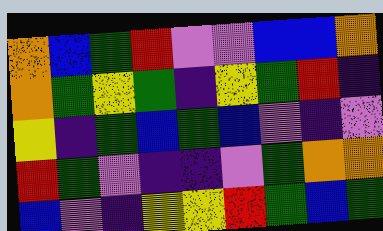[["orange", "blue", "green", "red", "violet", "violet", "blue", "blue", "orange"], ["orange", "green", "yellow", "green", "indigo", "yellow", "green", "red", "indigo"], ["yellow", "indigo", "green", "blue", "green", "blue", "violet", "indigo", "violet"], ["red", "green", "violet", "indigo", "indigo", "violet", "green", "orange", "orange"], ["blue", "violet", "indigo", "yellow", "yellow", "red", "green", "blue", "green"]]